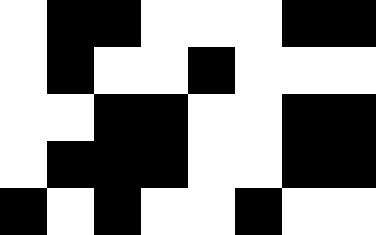[["white", "black", "black", "white", "white", "white", "black", "black"], ["white", "black", "white", "white", "black", "white", "white", "white"], ["white", "white", "black", "black", "white", "white", "black", "black"], ["white", "black", "black", "black", "white", "white", "black", "black"], ["black", "white", "black", "white", "white", "black", "white", "white"]]